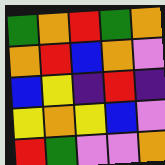[["green", "orange", "red", "green", "orange"], ["orange", "red", "blue", "orange", "violet"], ["blue", "yellow", "indigo", "red", "indigo"], ["yellow", "orange", "yellow", "blue", "violet"], ["red", "green", "violet", "violet", "orange"]]